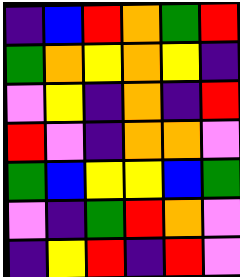[["indigo", "blue", "red", "orange", "green", "red"], ["green", "orange", "yellow", "orange", "yellow", "indigo"], ["violet", "yellow", "indigo", "orange", "indigo", "red"], ["red", "violet", "indigo", "orange", "orange", "violet"], ["green", "blue", "yellow", "yellow", "blue", "green"], ["violet", "indigo", "green", "red", "orange", "violet"], ["indigo", "yellow", "red", "indigo", "red", "violet"]]